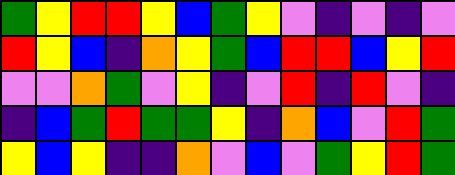[["green", "yellow", "red", "red", "yellow", "blue", "green", "yellow", "violet", "indigo", "violet", "indigo", "violet"], ["red", "yellow", "blue", "indigo", "orange", "yellow", "green", "blue", "red", "red", "blue", "yellow", "red"], ["violet", "violet", "orange", "green", "violet", "yellow", "indigo", "violet", "red", "indigo", "red", "violet", "indigo"], ["indigo", "blue", "green", "red", "green", "green", "yellow", "indigo", "orange", "blue", "violet", "red", "green"], ["yellow", "blue", "yellow", "indigo", "indigo", "orange", "violet", "blue", "violet", "green", "yellow", "red", "green"]]